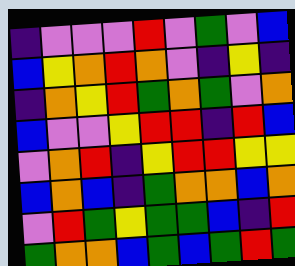[["indigo", "violet", "violet", "violet", "red", "violet", "green", "violet", "blue"], ["blue", "yellow", "orange", "red", "orange", "violet", "indigo", "yellow", "indigo"], ["indigo", "orange", "yellow", "red", "green", "orange", "green", "violet", "orange"], ["blue", "violet", "violet", "yellow", "red", "red", "indigo", "red", "blue"], ["violet", "orange", "red", "indigo", "yellow", "red", "red", "yellow", "yellow"], ["blue", "orange", "blue", "indigo", "green", "orange", "orange", "blue", "orange"], ["violet", "red", "green", "yellow", "green", "green", "blue", "indigo", "red"], ["green", "orange", "orange", "blue", "green", "blue", "green", "red", "green"]]